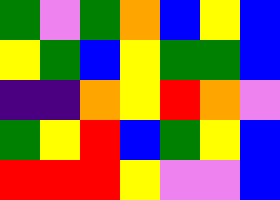[["green", "violet", "green", "orange", "blue", "yellow", "blue"], ["yellow", "green", "blue", "yellow", "green", "green", "blue"], ["indigo", "indigo", "orange", "yellow", "red", "orange", "violet"], ["green", "yellow", "red", "blue", "green", "yellow", "blue"], ["red", "red", "red", "yellow", "violet", "violet", "blue"]]